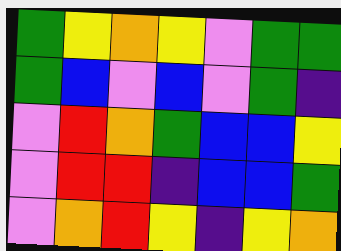[["green", "yellow", "orange", "yellow", "violet", "green", "green"], ["green", "blue", "violet", "blue", "violet", "green", "indigo"], ["violet", "red", "orange", "green", "blue", "blue", "yellow"], ["violet", "red", "red", "indigo", "blue", "blue", "green"], ["violet", "orange", "red", "yellow", "indigo", "yellow", "orange"]]